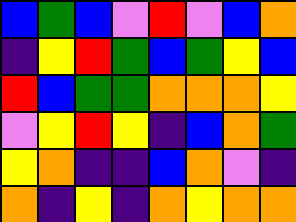[["blue", "green", "blue", "violet", "red", "violet", "blue", "orange"], ["indigo", "yellow", "red", "green", "blue", "green", "yellow", "blue"], ["red", "blue", "green", "green", "orange", "orange", "orange", "yellow"], ["violet", "yellow", "red", "yellow", "indigo", "blue", "orange", "green"], ["yellow", "orange", "indigo", "indigo", "blue", "orange", "violet", "indigo"], ["orange", "indigo", "yellow", "indigo", "orange", "yellow", "orange", "orange"]]